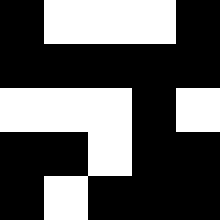[["black", "white", "white", "white", "black"], ["black", "black", "black", "black", "black"], ["white", "white", "white", "black", "white"], ["black", "black", "white", "black", "black"], ["black", "white", "black", "black", "black"]]